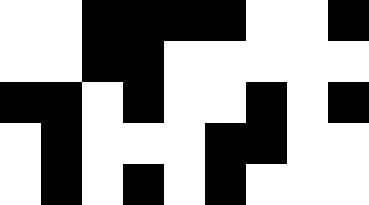[["white", "white", "black", "black", "black", "black", "white", "white", "black"], ["white", "white", "black", "black", "white", "white", "white", "white", "white"], ["black", "black", "white", "black", "white", "white", "black", "white", "black"], ["white", "black", "white", "white", "white", "black", "black", "white", "white"], ["white", "black", "white", "black", "white", "black", "white", "white", "white"]]